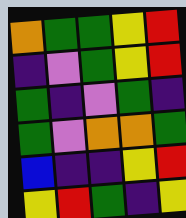[["orange", "green", "green", "yellow", "red"], ["indigo", "violet", "green", "yellow", "red"], ["green", "indigo", "violet", "green", "indigo"], ["green", "violet", "orange", "orange", "green"], ["blue", "indigo", "indigo", "yellow", "red"], ["yellow", "red", "green", "indigo", "yellow"]]